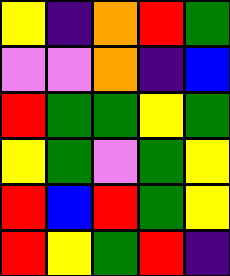[["yellow", "indigo", "orange", "red", "green"], ["violet", "violet", "orange", "indigo", "blue"], ["red", "green", "green", "yellow", "green"], ["yellow", "green", "violet", "green", "yellow"], ["red", "blue", "red", "green", "yellow"], ["red", "yellow", "green", "red", "indigo"]]